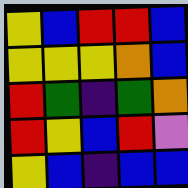[["yellow", "blue", "red", "red", "blue"], ["yellow", "yellow", "yellow", "orange", "blue"], ["red", "green", "indigo", "green", "orange"], ["red", "yellow", "blue", "red", "violet"], ["yellow", "blue", "indigo", "blue", "blue"]]